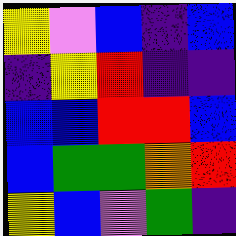[["yellow", "violet", "blue", "indigo", "blue"], ["indigo", "yellow", "red", "indigo", "indigo"], ["blue", "blue", "red", "red", "blue"], ["blue", "green", "green", "orange", "red"], ["yellow", "blue", "violet", "green", "indigo"]]